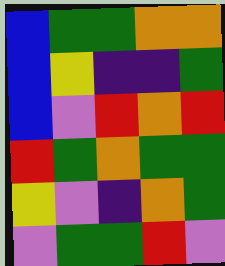[["blue", "green", "green", "orange", "orange"], ["blue", "yellow", "indigo", "indigo", "green"], ["blue", "violet", "red", "orange", "red"], ["red", "green", "orange", "green", "green"], ["yellow", "violet", "indigo", "orange", "green"], ["violet", "green", "green", "red", "violet"]]